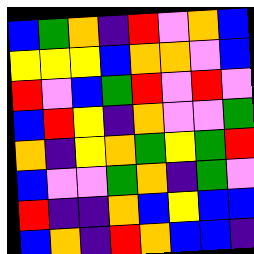[["blue", "green", "orange", "indigo", "red", "violet", "orange", "blue"], ["yellow", "yellow", "yellow", "blue", "orange", "orange", "violet", "blue"], ["red", "violet", "blue", "green", "red", "violet", "red", "violet"], ["blue", "red", "yellow", "indigo", "orange", "violet", "violet", "green"], ["orange", "indigo", "yellow", "orange", "green", "yellow", "green", "red"], ["blue", "violet", "violet", "green", "orange", "indigo", "green", "violet"], ["red", "indigo", "indigo", "orange", "blue", "yellow", "blue", "blue"], ["blue", "orange", "indigo", "red", "orange", "blue", "blue", "indigo"]]